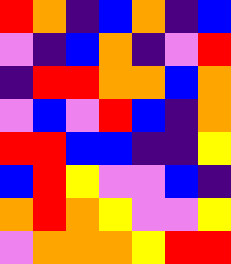[["red", "orange", "indigo", "blue", "orange", "indigo", "blue"], ["violet", "indigo", "blue", "orange", "indigo", "violet", "red"], ["indigo", "red", "red", "orange", "orange", "blue", "orange"], ["violet", "blue", "violet", "red", "blue", "indigo", "orange"], ["red", "red", "blue", "blue", "indigo", "indigo", "yellow"], ["blue", "red", "yellow", "violet", "violet", "blue", "indigo"], ["orange", "red", "orange", "yellow", "violet", "violet", "yellow"], ["violet", "orange", "orange", "orange", "yellow", "red", "red"]]